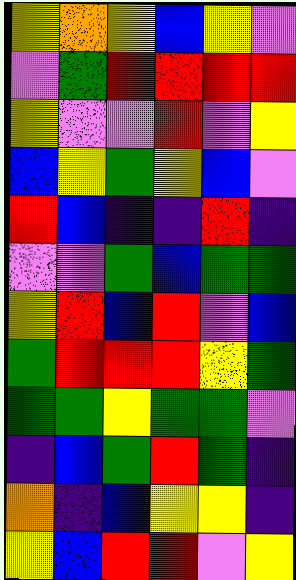[["yellow", "orange", "yellow", "blue", "yellow", "violet"], ["violet", "green", "red", "red", "red", "red"], ["yellow", "violet", "violet", "red", "violet", "yellow"], ["blue", "yellow", "green", "yellow", "blue", "violet"], ["red", "blue", "indigo", "indigo", "red", "indigo"], ["violet", "violet", "green", "blue", "green", "green"], ["yellow", "red", "blue", "red", "violet", "blue"], ["green", "red", "red", "red", "yellow", "green"], ["green", "green", "yellow", "green", "green", "violet"], ["indigo", "blue", "green", "red", "green", "indigo"], ["orange", "indigo", "blue", "yellow", "yellow", "indigo"], ["yellow", "blue", "red", "red", "violet", "yellow"]]